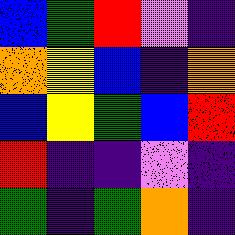[["blue", "green", "red", "violet", "indigo"], ["orange", "yellow", "blue", "indigo", "orange"], ["blue", "yellow", "green", "blue", "red"], ["red", "indigo", "indigo", "violet", "indigo"], ["green", "indigo", "green", "orange", "indigo"]]